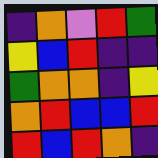[["indigo", "orange", "violet", "red", "green"], ["yellow", "blue", "red", "indigo", "indigo"], ["green", "orange", "orange", "indigo", "yellow"], ["orange", "red", "blue", "blue", "red"], ["red", "blue", "red", "orange", "indigo"]]